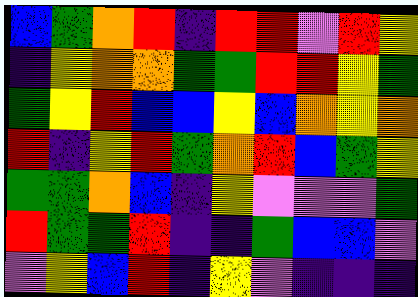[["blue", "green", "orange", "red", "indigo", "red", "red", "violet", "red", "yellow"], ["indigo", "yellow", "orange", "orange", "green", "green", "red", "red", "yellow", "green"], ["green", "yellow", "red", "blue", "blue", "yellow", "blue", "orange", "yellow", "orange"], ["red", "indigo", "yellow", "red", "green", "orange", "red", "blue", "green", "yellow"], ["green", "green", "orange", "blue", "indigo", "yellow", "violet", "violet", "violet", "green"], ["red", "green", "green", "red", "indigo", "indigo", "green", "blue", "blue", "violet"], ["violet", "yellow", "blue", "red", "indigo", "yellow", "violet", "indigo", "indigo", "indigo"]]